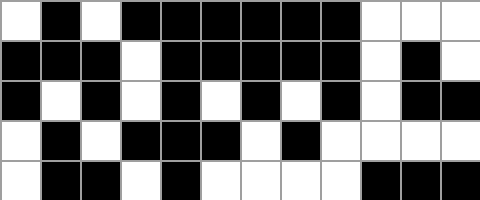[["white", "black", "white", "black", "black", "black", "black", "black", "black", "white", "white", "white"], ["black", "black", "black", "white", "black", "black", "black", "black", "black", "white", "black", "white"], ["black", "white", "black", "white", "black", "white", "black", "white", "black", "white", "black", "black"], ["white", "black", "white", "black", "black", "black", "white", "black", "white", "white", "white", "white"], ["white", "black", "black", "white", "black", "white", "white", "white", "white", "black", "black", "black"]]